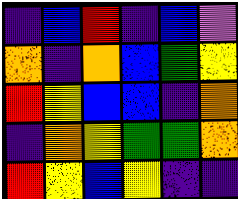[["indigo", "blue", "red", "indigo", "blue", "violet"], ["orange", "indigo", "orange", "blue", "green", "yellow"], ["red", "yellow", "blue", "blue", "indigo", "orange"], ["indigo", "orange", "yellow", "green", "green", "orange"], ["red", "yellow", "blue", "yellow", "indigo", "indigo"]]